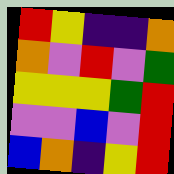[["red", "yellow", "indigo", "indigo", "orange"], ["orange", "violet", "red", "violet", "green"], ["yellow", "yellow", "yellow", "green", "red"], ["violet", "violet", "blue", "violet", "red"], ["blue", "orange", "indigo", "yellow", "red"]]